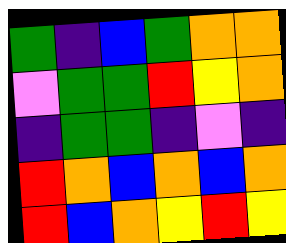[["green", "indigo", "blue", "green", "orange", "orange"], ["violet", "green", "green", "red", "yellow", "orange"], ["indigo", "green", "green", "indigo", "violet", "indigo"], ["red", "orange", "blue", "orange", "blue", "orange"], ["red", "blue", "orange", "yellow", "red", "yellow"]]